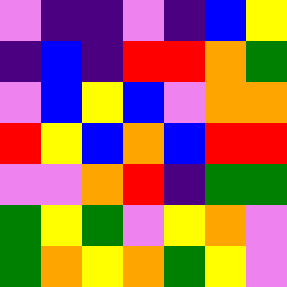[["violet", "indigo", "indigo", "violet", "indigo", "blue", "yellow"], ["indigo", "blue", "indigo", "red", "red", "orange", "green"], ["violet", "blue", "yellow", "blue", "violet", "orange", "orange"], ["red", "yellow", "blue", "orange", "blue", "red", "red"], ["violet", "violet", "orange", "red", "indigo", "green", "green"], ["green", "yellow", "green", "violet", "yellow", "orange", "violet"], ["green", "orange", "yellow", "orange", "green", "yellow", "violet"]]